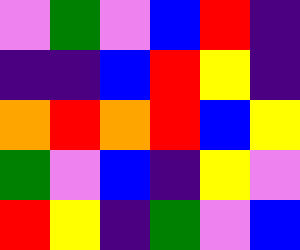[["violet", "green", "violet", "blue", "red", "indigo"], ["indigo", "indigo", "blue", "red", "yellow", "indigo"], ["orange", "red", "orange", "red", "blue", "yellow"], ["green", "violet", "blue", "indigo", "yellow", "violet"], ["red", "yellow", "indigo", "green", "violet", "blue"]]